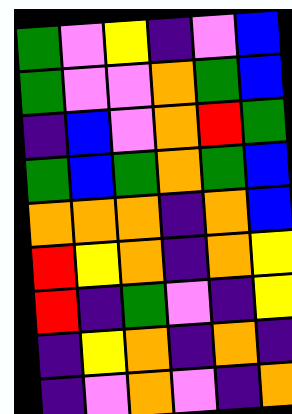[["green", "violet", "yellow", "indigo", "violet", "blue"], ["green", "violet", "violet", "orange", "green", "blue"], ["indigo", "blue", "violet", "orange", "red", "green"], ["green", "blue", "green", "orange", "green", "blue"], ["orange", "orange", "orange", "indigo", "orange", "blue"], ["red", "yellow", "orange", "indigo", "orange", "yellow"], ["red", "indigo", "green", "violet", "indigo", "yellow"], ["indigo", "yellow", "orange", "indigo", "orange", "indigo"], ["indigo", "violet", "orange", "violet", "indigo", "orange"]]